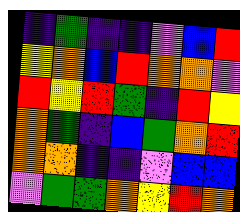[["indigo", "green", "indigo", "indigo", "violet", "blue", "red"], ["yellow", "orange", "blue", "red", "orange", "orange", "violet"], ["red", "yellow", "red", "green", "indigo", "red", "yellow"], ["orange", "green", "indigo", "blue", "green", "orange", "red"], ["orange", "orange", "indigo", "indigo", "violet", "blue", "blue"], ["violet", "green", "green", "orange", "yellow", "red", "orange"]]